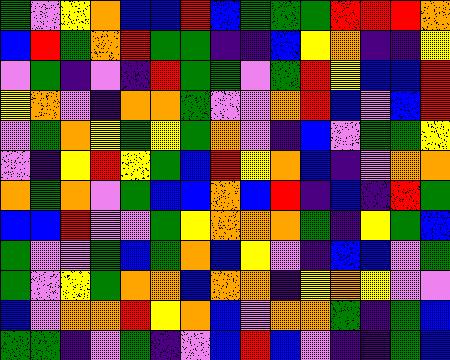[["green", "violet", "yellow", "orange", "blue", "blue", "red", "blue", "green", "green", "green", "red", "red", "red", "orange"], ["blue", "red", "green", "orange", "red", "green", "green", "indigo", "indigo", "blue", "yellow", "orange", "indigo", "indigo", "yellow"], ["violet", "green", "indigo", "violet", "indigo", "red", "green", "green", "violet", "green", "red", "yellow", "blue", "blue", "red"], ["yellow", "orange", "violet", "indigo", "orange", "orange", "green", "violet", "violet", "orange", "red", "blue", "violet", "blue", "red"], ["violet", "green", "orange", "yellow", "green", "yellow", "green", "orange", "violet", "indigo", "blue", "violet", "green", "green", "yellow"], ["violet", "indigo", "yellow", "red", "yellow", "green", "blue", "red", "yellow", "orange", "blue", "indigo", "violet", "orange", "orange"], ["orange", "green", "orange", "violet", "green", "blue", "blue", "orange", "blue", "red", "indigo", "blue", "indigo", "red", "green"], ["blue", "blue", "red", "violet", "violet", "green", "yellow", "orange", "orange", "orange", "green", "indigo", "yellow", "green", "blue"], ["green", "violet", "violet", "green", "blue", "green", "orange", "blue", "yellow", "violet", "indigo", "blue", "blue", "violet", "green"], ["green", "violet", "yellow", "green", "orange", "orange", "blue", "orange", "orange", "indigo", "yellow", "orange", "yellow", "violet", "violet"], ["blue", "violet", "orange", "orange", "red", "yellow", "orange", "blue", "violet", "orange", "orange", "green", "indigo", "green", "blue"], ["green", "green", "indigo", "violet", "green", "indigo", "violet", "blue", "red", "blue", "violet", "indigo", "indigo", "green", "blue"]]